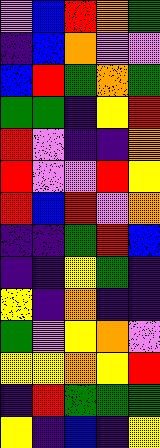[["violet", "blue", "red", "orange", "green"], ["indigo", "blue", "orange", "violet", "violet"], ["blue", "red", "green", "orange", "green"], ["green", "green", "indigo", "yellow", "red"], ["red", "violet", "indigo", "indigo", "orange"], ["red", "violet", "violet", "red", "yellow"], ["red", "blue", "red", "violet", "orange"], ["indigo", "indigo", "green", "red", "blue"], ["indigo", "indigo", "yellow", "green", "indigo"], ["yellow", "indigo", "orange", "indigo", "indigo"], ["green", "violet", "yellow", "orange", "violet"], ["yellow", "yellow", "orange", "yellow", "red"], ["indigo", "red", "green", "green", "green"], ["yellow", "indigo", "blue", "indigo", "yellow"]]